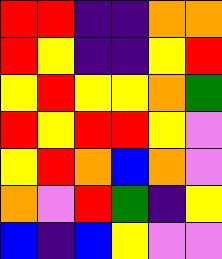[["red", "red", "indigo", "indigo", "orange", "orange"], ["red", "yellow", "indigo", "indigo", "yellow", "red"], ["yellow", "red", "yellow", "yellow", "orange", "green"], ["red", "yellow", "red", "red", "yellow", "violet"], ["yellow", "red", "orange", "blue", "orange", "violet"], ["orange", "violet", "red", "green", "indigo", "yellow"], ["blue", "indigo", "blue", "yellow", "violet", "violet"]]